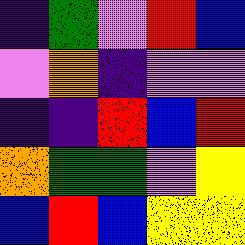[["indigo", "green", "violet", "red", "blue"], ["violet", "orange", "indigo", "violet", "violet"], ["indigo", "indigo", "red", "blue", "red"], ["orange", "green", "green", "violet", "yellow"], ["blue", "red", "blue", "yellow", "yellow"]]